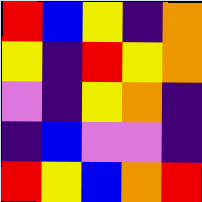[["red", "blue", "yellow", "indigo", "orange"], ["yellow", "indigo", "red", "yellow", "orange"], ["violet", "indigo", "yellow", "orange", "indigo"], ["indigo", "blue", "violet", "violet", "indigo"], ["red", "yellow", "blue", "orange", "red"]]